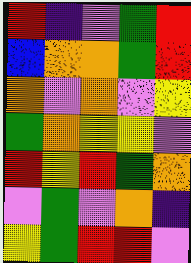[["red", "indigo", "violet", "green", "red"], ["blue", "orange", "orange", "green", "red"], ["orange", "violet", "orange", "violet", "yellow"], ["green", "orange", "yellow", "yellow", "violet"], ["red", "yellow", "red", "green", "orange"], ["violet", "green", "violet", "orange", "indigo"], ["yellow", "green", "red", "red", "violet"]]